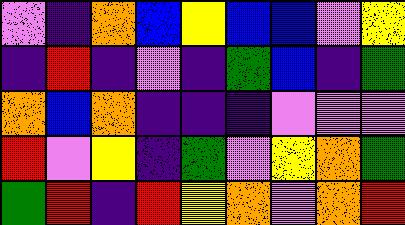[["violet", "indigo", "orange", "blue", "yellow", "blue", "blue", "violet", "yellow"], ["indigo", "red", "indigo", "violet", "indigo", "green", "blue", "indigo", "green"], ["orange", "blue", "orange", "indigo", "indigo", "indigo", "violet", "violet", "violet"], ["red", "violet", "yellow", "indigo", "green", "violet", "yellow", "orange", "green"], ["green", "red", "indigo", "red", "yellow", "orange", "violet", "orange", "red"]]